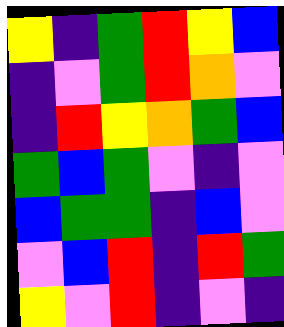[["yellow", "indigo", "green", "red", "yellow", "blue"], ["indigo", "violet", "green", "red", "orange", "violet"], ["indigo", "red", "yellow", "orange", "green", "blue"], ["green", "blue", "green", "violet", "indigo", "violet"], ["blue", "green", "green", "indigo", "blue", "violet"], ["violet", "blue", "red", "indigo", "red", "green"], ["yellow", "violet", "red", "indigo", "violet", "indigo"]]